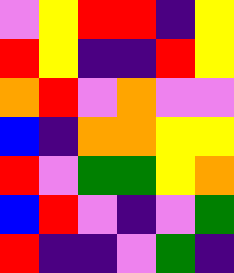[["violet", "yellow", "red", "red", "indigo", "yellow"], ["red", "yellow", "indigo", "indigo", "red", "yellow"], ["orange", "red", "violet", "orange", "violet", "violet"], ["blue", "indigo", "orange", "orange", "yellow", "yellow"], ["red", "violet", "green", "green", "yellow", "orange"], ["blue", "red", "violet", "indigo", "violet", "green"], ["red", "indigo", "indigo", "violet", "green", "indigo"]]